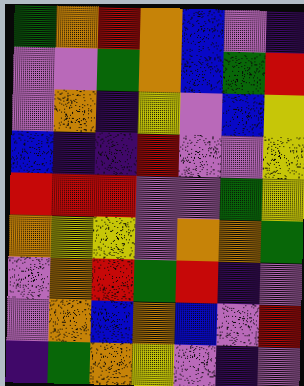[["green", "orange", "red", "orange", "blue", "violet", "indigo"], ["violet", "violet", "green", "orange", "blue", "green", "red"], ["violet", "orange", "indigo", "yellow", "violet", "blue", "yellow"], ["blue", "indigo", "indigo", "red", "violet", "violet", "yellow"], ["red", "red", "red", "violet", "violet", "green", "yellow"], ["orange", "yellow", "yellow", "violet", "orange", "orange", "green"], ["violet", "orange", "red", "green", "red", "indigo", "violet"], ["violet", "orange", "blue", "orange", "blue", "violet", "red"], ["indigo", "green", "orange", "yellow", "violet", "indigo", "violet"]]